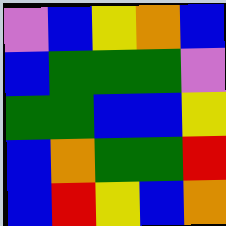[["violet", "blue", "yellow", "orange", "blue"], ["blue", "green", "green", "green", "violet"], ["green", "green", "blue", "blue", "yellow"], ["blue", "orange", "green", "green", "red"], ["blue", "red", "yellow", "blue", "orange"]]